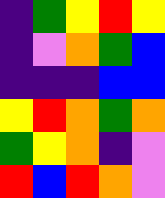[["indigo", "green", "yellow", "red", "yellow"], ["indigo", "violet", "orange", "green", "blue"], ["indigo", "indigo", "indigo", "blue", "blue"], ["yellow", "red", "orange", "green", "orange"], ["green", "yellow", "orange", "indigo", "violet"], ["red", "blue", "red", "orange", "violet"]]